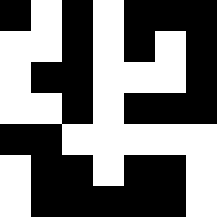[["black", "white", "black", "white", "black", "black", "black"], ["white", "white", "black", "white", "black", "white", "black"], ["white", "black", "black", "white", "white", "white", "black"], ["white", "white", "black", "white", "black", "black", "black"], ["black", "black", "white", "white", "white", "white", "white"], ["white", "black", "black", "white", "black", "black", "white"], ["white", "black", "black", "black", "black", "black", "white"]]